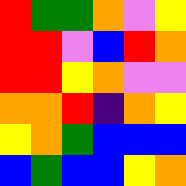[["red", "green", "green", "orange", "violet", "yellow"], ["red", "red", "violet", "blue", "red", "orange"], ["red", "red", "yellow", "orange", "violet", "violet"], ["orange", "orange", "red", "indigo", "orange", "yellow"], ["yellow", "orange", "green", "blue", "blue", "blue"], ["blue", "green", "blue", "blue", "yellow", "orange"]]